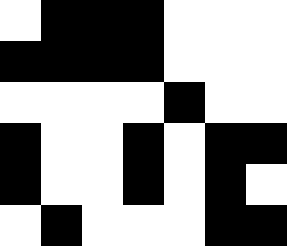[["white", "black", "black", "black", "white", "white", "white"], ["black", "black", "black", "black", "white", "white", "white"], ["white", "white", "white", "white", "black", "white", "white"], ["black", "white", "white", "black", "white", "black", "black"], ["black", "white", "white", "black", "white", "black", "white"], ["white", "black", "white", "white", "white", "black", "black"]]